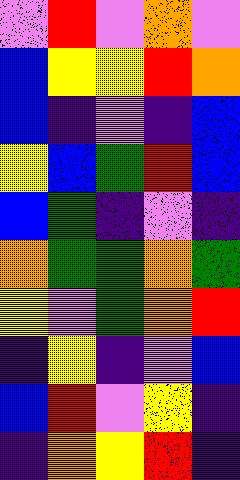[["violet", "red", "violet", "orange", "violet"], ["blue", "yellow", "yellow", "red", "orange"], ["blue", "indigo", "violet", "indigo", "blue"], ["yellow", "blue", "green", "red", "blue"], ["blue", "green", "indigo", "violet", "indigo"], ["orange", "green", "green", "orange", "green"], ["yellow", "violet", "green", "orange", "red"], ["indigo", "yellow", "indigo", "violet", "blue"], ["blue", "red", "violet", "yellow", "indigo"], ["indigo", "orange", "yellow", "red", "indigo"]]